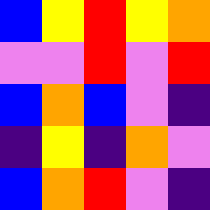[["blue", "yellow", "red", "yellow", "orange"], ["violet", "violet", "red", "violet", "red"], ["blue", "orange", "blue", "violet", "indigo"], ["indigo", "yellow", "indigo", "orange", "violet"], ["blue", "orange", "red", "violet", "indigo"]]